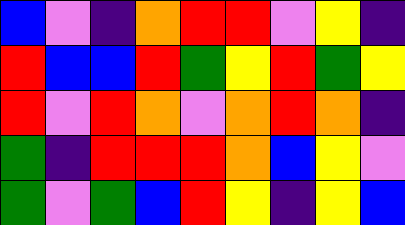[["blue", "violet", "indigo", "orange", "red", "red", "violet", "yellow", "indigo"], ["red", "blue", "blue", "red", "green", "yellow", "red", "green", "yellow"], ["red", "violet", "red", "orange", "violet", "orange", "red", "orange", "indigo"], ["green", "indigo", "red", "red", "red", "orange", "blue", "yellow", "violet"], ["green", "violet", "green", "blue", "red", "yellow", "indigo", "yellow", "blue"]]